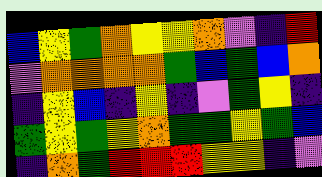[["blue", "yellow", "green", "orange", "yellow", "yellow", "orange", "violet", "indigo", "red"], ["violet", "orange", "orange", "orange", "orange", "green", "blue", "green", "blue", "orange"], ["indigo", "yellow", "blue", "indigo", "yellow", "indigo", "violet", "green", "yellow", "indigo"], ["green", "yellow", "green", "yellow", "orange", "green", "green", "yellow", "green", "blue"], ["indigo", "orange", "green", "red", "red", "red", "yellow", "yellow", "indigo", "violet"]]